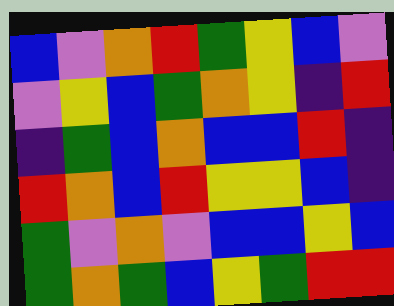[["blue", "violet", "orange", "red", "green", "yellow", "blue", "violet"], ["violet", "yellow", "blue", "green", "orange", "yellow", "indigo", "red"], ["indigo", "green", "blue", "orange", "blue", "blue", "red", "indigo"], ["red", "orange", "blue", "red", "yellow", "yellow", "blue", "indigo"], ["green", "violet", "orange", "violet", "blue", "blue", "yellow", "blue"], ["green", "orange", "green", "blue", "yellow", "green", "red", "red"]]